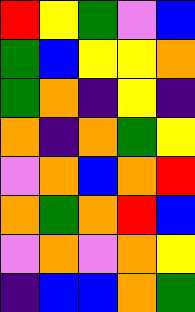[["red", "yellow", "green", "violet", "blue"], ["green", "blue", "yellow", "yellow", "orange"], ["green", "orange", "indigo", "yellow", "indigo"], ["orange", "indigo", "orange", "green", "yellow"], ["violet", "orange", "blue", "orange", "red"], ["orange", "green", "orange", "red", "blue"], ["violet", "orange", "violet", "orange", "yellow"], ["indigo", "blue", "blue", "orange", "green"]]